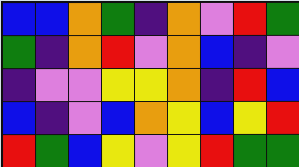[["blue", "blue", "orange", "green", "indigo", "orange", "violet", "red", "green"], ["green", "indigo", "orange", "red", "violet", "orange", "blue", "indigo", "violet"], ["indigo", "violet", "violet", "yellow", "yellow", "orange", "indigo", "red", "blue"], ["blue", "indigo", "violet", "blue", "orange", "yellow", "blue", "yellow", "red"], ["red", "green", "blue", "yellow", "violet", "yellow", "red", "green", "green"]]